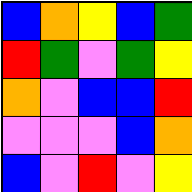[["blue", "orange", "yellow", "blue", "green"], ["red", "green", "violet", "green", "yellow"], ["orange", "violet", "blue", "blue", "red"], ["violet", "violet", "violet", "blue", "orange"], ["blue", "violet", "red", "violet", "yellow"]]